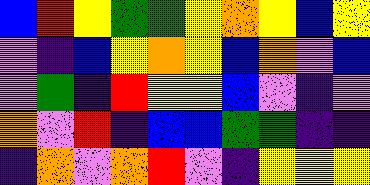[["blue", "red", "yellow", "green", "green", "yellow", "orange", "yellow", "blue", "yellow"], ["violet", "indigo", "blue", "yellow", "orange", "yellow", "blue", "orange", "violet", "blue"], ["violet", "green", "indigo", "red", "yellow", "yellow", "blue", "violet", "indigo", "violet"], ["orange", "violet", "red", "indigo", "blue", "blue", "green", "green", "indigo", "indigo"], ["indigo", "orange", "violet", "orange", "red", "violet", "indigo", "yellow", "yellow", "yellow"]]